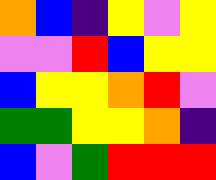[["orange", "blue", "indigo", "yellow", "violet", "yellow"], ["violet", "violet", "red", "blue", "yellow", "yellow"], ["blue", "yellow", "yellow", "orange", "red", "violet"], ["green", "green", "yellow", "yellow", "orange", "indigo"], ["blue", "violet", "green", "red", "red", "red"]]